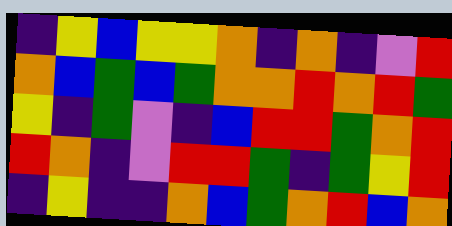[["indigo", "yellow", "blue", "yellow", "yellow", "orange", "indigo", "orange", "indigo", "violet", "red"], ["orange", "blue", "green", "blue", "green", "orange", "orange", "red", "orange", "red", "green"], ["yellow", "indigo", "green", "violet", "indigo", "blue", "red", "red", "green", "orange", "red"], ["red", "orange", "indigo", "violet", "red", "red", "green", "indigo", "green", "yellow", "red"], ["indigo", "yellow", "indigo", "indigo", "orange", "blue", "green", "orange", "red", "blue", "orange"]]